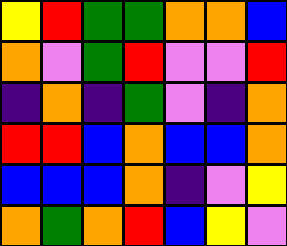[["yellow", "red", "green", "green", "orange", "orange", "blue"], ["orange", "violet", "green", "red", "violet", "violet", "red"], ["indigo", "orange", "indigo", "green", "violet", "indigo", "orange"], ["red", "red", "blue", "orange", "blue", "blue", "orange"], ["blue", "blue", "blue", "orange", "indigo", "violet", "yellow"], ["orange", "green", "orange", "red", "blue", "yellow", "violet"]]